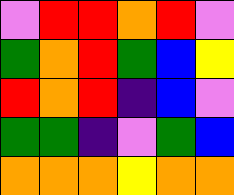[["violet", "red", "red", "orange", "red", "violet"], ["green", "orange", "red", "green", "blue", "yellow"], ["red", "orange", "red", "indigo", "blue", "violet"], ["green", "green", "indigo", "violet", "green", "blue"], ["orange", "orange", "orange", "yellow", "orange", "orange"]]